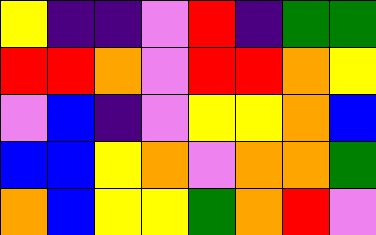[["yellow", "indigo", "indigo", "violet", "red", "indigo", "green", "green"], ["red", "red", "orange", "violet", "red", "red", "orange", "yellow"], ["violet", "blue", "indigo", "violet", "yellow", "yellow", "orange", "blue"], ["blue", "blue", "yellow", "orange", "violet", "orange", "orange", "green"], ["orange", "blue", "yellow", "yellow", "green", "orange", "red", "violet"]]